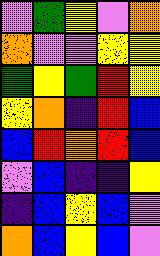[["violet", "green", "yellow", "violet", "orange"], ["orange", "violet", "violet", "yellow", "yellow"], ["green", "yellow", "green", "red", "yellow"], ["yellow", "orange", "indigo", "red", "blue"], ["blue", "red", "orange", "red", "blue"], ["violet", "blue", "indigo", "indigo", "yellow"], ["indigo", "blue", "yellow", "blue", "violet"], ["orange", "blue", "yellow", "blue", "violet"]]